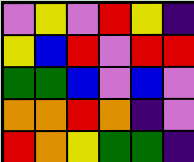[["violet", "yellow", "violet", "red", "yellow", "indigo"], ["yellow", "blue", "red", "violet", "red", "red"], ["green", "green", "blue", "violet", "blue", "violet"], ["orange", "orange", "red", "orange", "indigo", "violet"], ["red", "orange", "yellow", "green", "green", "indigo"]]